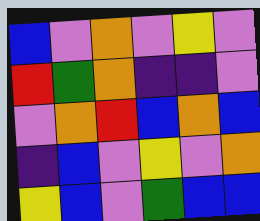[["blue", "violet", "orange", "violet", "yellow", "violet"], ["red", "green", "orange", "indigo", "indigo", "violet"], ["violet", "orange", "red", "blue", "orange", "blue"], ["indigo", "blue", "violet", "yellow", "violet", "orange"], ["yellow", "blue", "violet", "green", "blue", "blue"]]